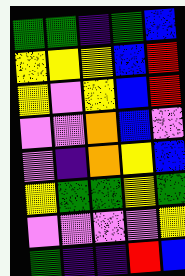[["green", "green", "indigo", "green", "blue"], ["yellow", "yellow", "yellow", "blue", "red"], ["yellow", "violet", "yellow", "blue", "red"], ["violet", "violet", "orange", "blue", "violet"], ["violet", "indigo", "orange", "yellow", "blue"], ["yellow", "green", "green", "yellow", "green"], ["violet", "violet", "violet", "violet", "yellow"], ["green", "indigo", "indigo", "red", "blue"]]